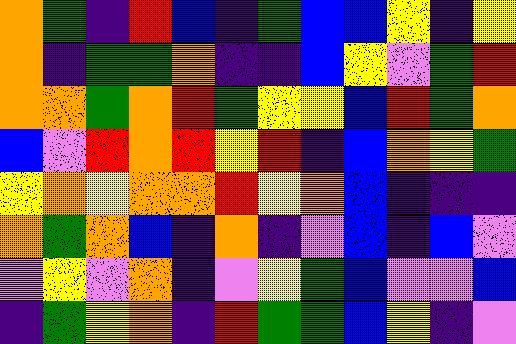[["orange", "green", "indigo", "red", "blue", "indigo", "green", "blue", "blue", "yellow", "indigo", "yellow"], ["orange", "indigo", "green", "green", "orange", "indigo", "indigo", "blue", "yellow", "violet", "green", "red"], ["orange", "orange", "green", "orange", "red", "green", "yellow", "yellow", "blue", "red", "green", "orange"], ["blue", "violet", "red", "orange", "red", "yellow", "red", "indigo", "blue", "orange", "yellow", "green"], ["yellow", "orange", "yellow", "orange", "orange", "red", "yellow", "orange", "blue", "indigo", "indigo", "indigo"], ["orange", "green", "orange", "blue", "indigo", "orange", "indigo", "violet", "blue", "indigo", "blue", "violet"], ["violet", "yellow", "violet", "orange", "indigo", "violet", "yellow", "green", "blue", "violet", "violet", "blue"], ["indigo", "green", "yellow", "orange", "indigo", "red", "green", "green", "blue", "yellow", "indigo", "violet"]]